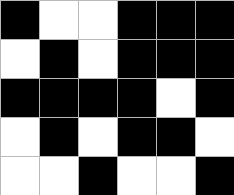[["black", "white", "white", "black", "black", "black"], ["white", "black", "white", "black", "black", "black"], ["black", "black", "black", "black", "white", "black"], ["white", "black", "white", "black", "black", "white"], ["white", "white", "black", "white", "white", "black"]]